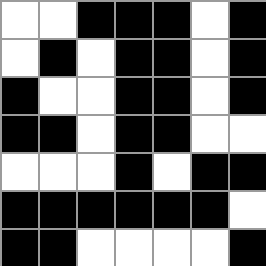[["white", "white", "black", "black", "black", "white", "black"], ["white", "black", "white", "black", "black", "white", "black"], ["black", "white", "white", "black", "black", "white", "black"], ["black", "black", "white", "black", "black", "white", "white"], ["white", "white", "white", "black", "white", "black", "black"], ["black", "black", "black", "black", "black", "black", "white"], ["black", "black", "white", "white", "white", "white", "black"]]